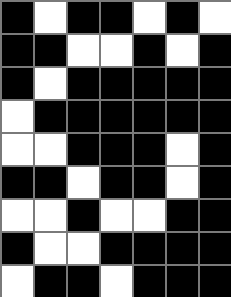[["black", "white", "black", "black", "white", "black", "white"], ["black", "black", "white", "white", "black", "white", "black"], ["black", "white", "black", "black", "black", "black", "black"], ["white", "black", "black", "black", "black", "black", "black"], ["white", "white", "black", "black", "black", "white", "black"], ["black", "black", "white", "black", "black", "white", "black"], ["white", "white", "black", "white", "white", "black", "black"], ["black", "white", "white", "black", "black", "black", "black"], ["white", "black", "black", "white", "black", "black", "black"]]